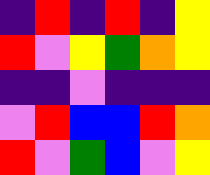[["indigo", "red", "indigo", "red", "indigo", "yellow"], ["red", "violet", "yellow", "green", "orange", "yellow"], ["indigo", "indigo", "violet", "indigo", "indigo", "indigo"], ["violet", "red", "blue", "blue", "red", "orange"], ["red", "violet", "green", "blue", "violet", "yellow"]]